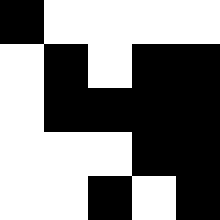[["black", "white", "white", "white", "white"], ["white", "black", "white", "black", "black"], ["white", "black", "black", "black", "black"], ["white", "white", "white", "black", "black"], ["white", "white", "black", "white", "black"]]